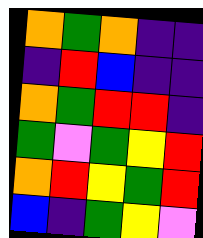[["orange", "green", "orange", "indigo", "indigo"], ["indigo", "red", "blue", "indigo", "indigo"], ["orange", "green", "red", "red", "indigo"], ["green", "violet", "green", "yellow", "red"], ["orange", "red", "yellow", "green", "red"], ["blue", "indigo", "green", "yellow", "violet"]]